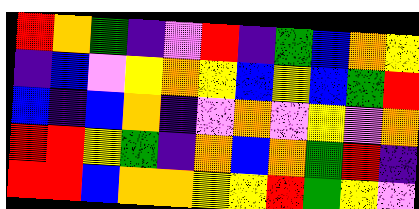[["red", "orange", "green", "indigo", "violet", "red", "indigo", "green", "blue", "orange", "yellow"], ["indigo", "blue", "violet", "yellow", "orange", "yellow", "blue", "yellow", "blue", "green", "red"], ["blue", "indigo", "blue", "orange", "indigo", "violet", "orange", "violet", "yellow", "violet", "orange"], ["red", "red", "yellow", "green", "indigo", "orange", "blue", "orange", "green", "red", "indigo"], ["red", "red", "blue", "orange", "orange", "yellow", "yellow", "red", "green", "yellow", "violet"]]